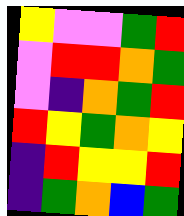[["yellow", "violet", "violet", "green", "red"], ["violet", "red", "red", "orange", "green"], ["violet", "indigo", "orange", "green", "red"], ["red", "yellow", "green", "orange", "yellow"], ["indigo", "red", "yellow", "yellow", "red"], ["indigo", "green", "orange", "blue", "green"]]